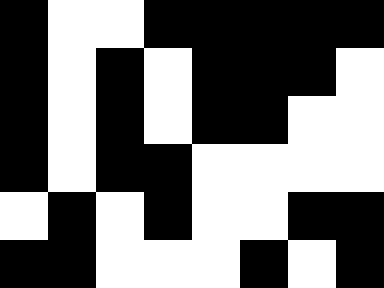[["black", "white", "white", "black", "black", "black", "black", "black"], ["black", "white", "black", "white", "black", "black", "black", "white"], ["black", "white", "black", "white", "black", "black", "white", "white"], ["black", "white", "black", "black", "white", "white", "white", "white"], ["white", "black", "white", "black", "white", "white", "black", "black"], ["black", "black", "white", "white", "white", "black", "white", "black"]]